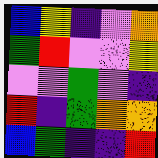[["blue", "yellow", "indigo", "violet", "orange"], ["green", "red", "violet", "violet", "yellow"], ["violet", "violet", "green", "violet", "indigo"], ["red", "indigo", "green", "orange", "orange"], ["blue", "green", "indigo", "indigo", "red"]]